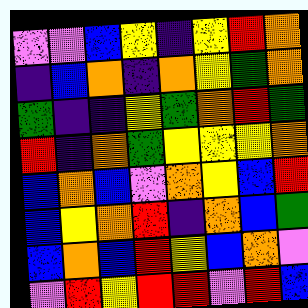[["violet", "violet", "blue", "yellow", "indigo", "yellow", "red", "orange"], ["indigo", "blue", "orange", "indigo", "orange", "yellow", "green", "orange"], ["green", "indigo", "indigo", "yellow", "green", "orange", "red", "green"], ["red", "indigo", "orange", "green", "yellow", "yellow", "yellow", "orange"], ["blue", "orange", "blue", "violet", "orange", "yellow", "blue", "red"], ["blue", "yellow", "orange", "red", "indigo", "orange", "blue", "green"], ["blue", "orange", "blue", "red", "yellow", "blue", "orange", "violet"], ["violet", "red", "yellow", "red", "red", "violet", "red", "blue"]]